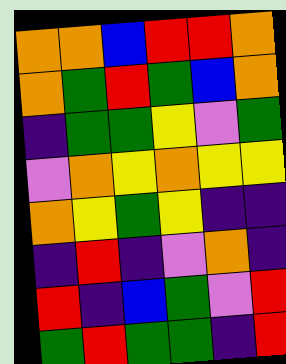[["orange", "orange", "blue", "red", "red", "orange"], ["orange", "green", "red", "green", "blue", "orange"], ["indigo", "green", "green", "yellow", "violet", "green"], ["violet", "orange", "yellow", "orange", "yellow", "yellow"], ["orange", "yellow", "green", "yellow", "indigo", "indigo"], ["indigo", "red", "indigo", "violet", "orange", "indigo"], ["red", "indigo", "blue", "green", "violet", "red"], ["green", "red", "green", "green", "indigo", "red"]]